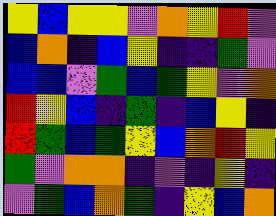[["yellow", "blue", "yellow", "yellow", "violet", "orange", "yellow", "red", "violet"], ["blue", "orange", "indigo", "blue", "yellow", "indigo", "indigo", "green", "violet"], ["blue", "blue", "violet", "green", "blue", "green", "yellow", "violet", "orange"], ["red", "yellow", "blue", "indigo", "green", "indigo", "blue", "yellow", "indigo"], ["red", "green", "blue", "green", "yellow", "blue", "orange", "red", "yellow"], ["green", "violet", "orange", "orange", "indigo", "violet", "indigo", "yellow", "indigo"], ["violet", "green", "blue", "orange", "green", "indigo", "yellow", "blue", "orange"]]